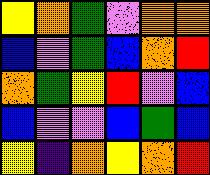[["yellow", "orange", "green", "violet", "orange", "orange"], ["blue", "violet", "green", "blue", "orange", "red"], ["orange", "green", "yellow", "red", "violet", "blue"], ["blue", "violet", "violet", "blue", "green", "blue"], ["yellow", "indigo", "orange", "yellow", "orange", "red"]]